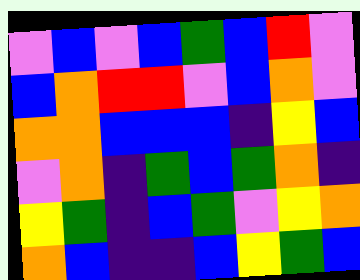[["violet", "blue", "violet", "blue", "green", "blue", "red", "violet"], ["blue", "orange", "red", "red", "violet", "blue", "orange", "violet"], ["orange", "orange", "blue", "blue", "blue", "indigo", "yellow", "blue"], ["violet", "orange", "indigo", "green", "blue", "green", "orange", "indigo"], ["yellow", "green", "indigo", "blue", "green", "violet", "yellow", "orange"], ["orange", "blue", "indigo", "indigo", "blue", "yellow", "green", "blue"]]